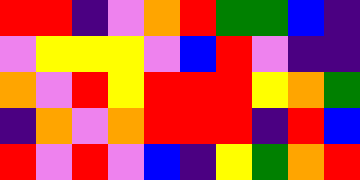[["red", "red", "indigo", "violet", "orange", "red", "green", "green", "blue", "indigo"], ["violet", "yellow", "yellow", "yellow", "violet", "blue", "red", "violet", "indigo", "indigo"], ["orange", "violet", "red", "yellow", "red", "red", "red", "yellow", "orange", "green"], ["indigo", "orange", "violet", "orange", "red", "red", "red", "indigo", "red", "blue"], ["red", "violet", "red", "violet", "blue", "indigo", "yellow", "green", "orange", "red"]]